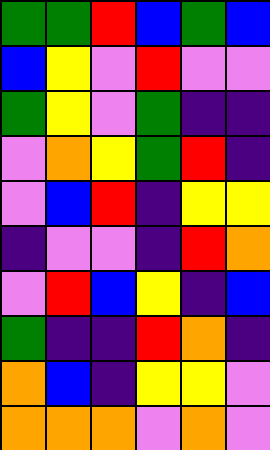[["green", "green", "red", "blue", "green", "blue"], ["blue", "yellow", "violet", "red", "violet", "violet"], ["green", "yellow", "violet", "green", "indigo", "indigo"], ["violet", "orange", "yellow", "green", "red", "indigo"], ["violet", "blue", "red", "indigo", "yellow", "yellow"], ["indigo", "violet", "violet", "indigo", "red", "orange"], ["violet", "red", "blue", "yellow", "indigo", "blue"], ["green", "indigo", "indigo", "red", "orange", "indigo"], ["orange", "blue", "indigo", "yellow", "yellow", "violet"], ["orange", "orange", "orange", "violet", "orange", "violet"]]